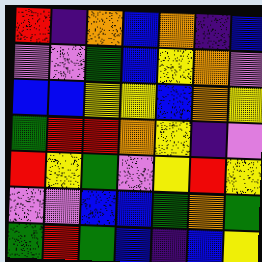[["red", "indigo", "orange", "blue", "orange", "indigo", "blue"], ["violet", "violet", "green", "blue", "yellow", "orange", "violet"], ["blue", "blue", "yellow", "yellow", "blue", "orange", "yellow"], ["green", "red", "red", "orange", "yellow", "indigo", "violet"], ["red", "yellow", "green", "violet", "yellow", "red", "yellow"], ["violet", "violet", "blue", "blue", "green", "orange", "green"], ["green", "red", "green", "blue", "indigo", "blue", "yellow"]]